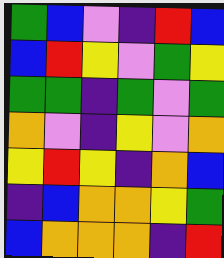[["green", "blue", "violet", "indigo", "red", "blue"], ["blue", "red", "yellow", "violet", "green", "yellow"], ["green", "green", "indigo", "green", "violet", "green"], ["orange", "violet", "indigo", "yellow", "violet", "orange"], ["yellow", "red", "yellow", "indigo", "orange", "blue"], ["indigo", "blue", "orange", "orange", "yellow", "green"], ["blue", "orange", "orange", "orange", "indigo", "red"]]